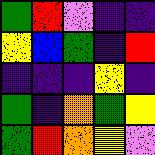[["green", "red", "violet", "indigo", "indigo"], ["yellow", "blue", "green", "indigo", "red"], ["indigo", "indigo", "indigo", "yellow", "indigo"], ["green", "indigo", "orange", "green", "yellow"], ["green", "red", "orange", "yellow", "violet"]]